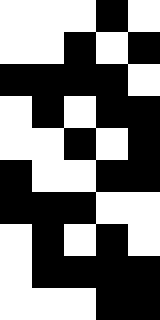[["white", "white", "white", "black", "white"], ["white", "white", "black", "white", "black"], ["black", "black", "black", "black", "white"], ["white", "black", "white", "black", "black"], ["white", "white", "black", "white", "black"], ["black", "white", "white", "black", "black"], ["black", "black", "black", "white", "white"], ["white", "black", "white", "black", "white"], ["white", "black", "black", "black", "black"], ["white", "white", "white", "black", "black"]]